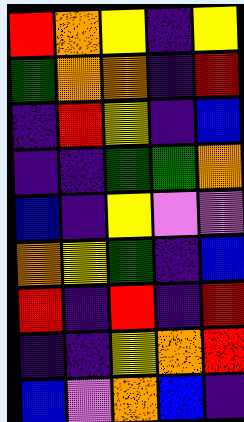[["red", "orange", "yellow", "indigo", "yellow"], ["green", "orange", "orange", "indigo", "red"], ["indigo", "red", "yellow", "indigo", "blue"], ["indigo", "indigo", "green", "green", "orange"], ["blue", "indigo", "yellow", "violet", "violet"], ["orange", "yellow", "green", "indigo", "blue"], ["red", "indigo", "red", "indigo", "red"], ["indigo", "indigo", "yellow", "orange", "red"], ["blue", "violet", "orange", "blue", "indigo"]]